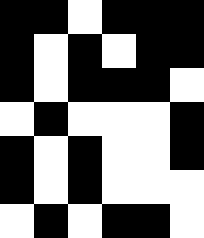[["black", "black", "white", "black", "black", "black"], ["black", "white", "black", "white", "black", "black"], ["black", "white", "black", "black", "black", "white"], ["white", "black", "white", "white", "white", "black"], ["black", "white", "black", "white", "white", "black"], ["black", "white", "black", "white", "white", "white"], ["white", "black", "white", "black", "black", "white"]]